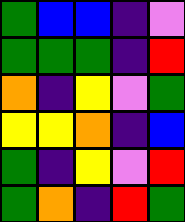[["green", "blue", "blue", "indigo", "violet"], ["green", "green", "green", "indigo", "red"], ["orange", "indigo", "yellow", "violet", "green"], ["yellow", "yellow", "orange", "indigo", "blue"], ["green", "indigo", "yellow", "violet", "red"], ["green", "orange", "indigo", "red", "green"]]